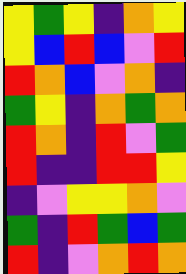[["yellow", "green", "yellow", "indigo", "orange", "yellow"], ["yellow", "blue", "red", "blue", "violet", "red"], ["red", "orange", "blue", "violet", "orange", "indigo"], ["green", "yellow", "indigo", "orange", "green", "orange"], ["red", "orange", "indigo", "red", "violet", "green"], ["red", "indigo", "indigo", "red", "red", "yellow"], ["indigo", "violet", "yellow", "yellow", "orange", "violet"], ["green", "indigo", "red", "green", "blue", "green"], ["red", "indigo", "violet", "orange", "red", "orange"]]